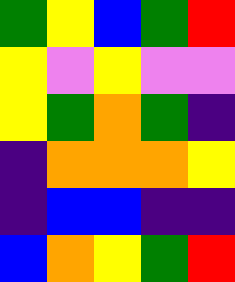[["green", "yellow", "blue", "green", "red"], ["yellow", "violet", "yellow", "violet", "violet"], ["yellow", "green", "orange", "green", "indigo"], ["indigo", "orange", "orange", "orange", "yellow"], ["indigo", "blue", "blue", "indigo", "indigo"], ["blue", "orange", "yellow", "green", "red"]]